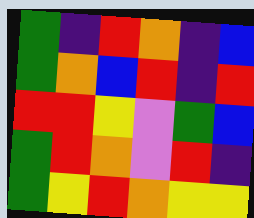[["green", "indigo", "red", "orange", "indigo", "blue"], ["green", "orange", "blue", "red", "indigo", "red"], ["red", "red", "yellow", "violet", "green", "blue"], ["green", "red", "orange", "violet", "red", "indigo"], ["green", "yellow", "red", "orange", "yellow", "yellow"]]